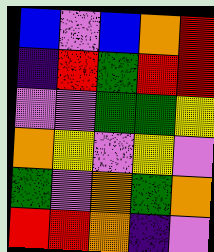[["blue", "violet", "blue", "orange", "red"], ["indigo", "red", "green", "red", "red"], ["violet", "violet", "green", "green", "yellow"], ["orange", "yellow", "violet", "yellow", "violet"], ["green", "violet", "orange", "green", "orange"], ["red", "red", "orange", "indigo", "violet"]]